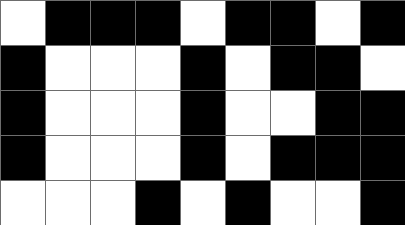[["white", "black", "black", "black", "white", "black", "black", "white", "black"], ["black", "white", "white", "white", "black", "white", "black", "black", "white"], ["black", "white", "white", "white", "black", "white", "white", "black", "black"], ["black", "white", "white", "white", "black", "white", "black", "black", "black"], ["white", "white", "white", "black", "white", "black", "white", "white", "black"]]